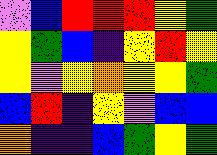[["violet", "blue", "red", "red", "red", "yellow", "green"], ["yellow", "green", "blue", "indigo", "yellow", "red", "yellow"], ["yellow", "violet", "yellow", "orange", "yellow", "yellow", "green"], ["blue", "red", "indigo", "yellow", "violet", "blue", "blue"], ["orange", "indigo", "indigo", "blue", "green", "yellow", "green"]]